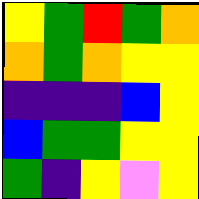[["yellow", "green", "red", "green", "orange"], ["orange", "green", "orange", "yellow", "yellow"], ["indigo", "indigo", "indigo", "blue", "yellow"], ["blue", "green", "green", "yellow", "yellow"], ["green", "indigo", "yellow", "violet", "yellow"]]